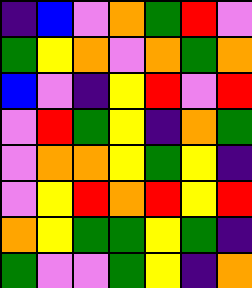[["indigo", "blue", "violet", "orange", "green", "red", "violet"], ["green", "yellow", "orange", "violet", "orange", "green", "orange"], ["blue", "violet", "indigo", "yellow", "red", "violet", "red"], ["violet", "red", "green", "yellow", "indigo", "orange", "green"], ["violet", "orange", "orange", "yellow", "green", "yellow", "indigo"], ["violet", "yellow", "red", "orange", "red", "yellow", "red"], ["orange", "yellow", "green", "green", "yellow", "green", "indigo"], ["green", "violet", "violet", "green", "yellow", "indigo", "orange"]]